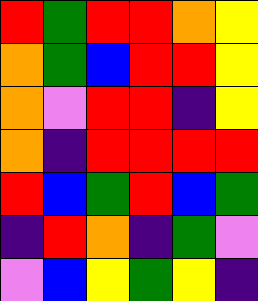[["red", "green", "red", "red", "orange", "yellow"], ["orange", "green", "blue", "red", "red", "yellow"], ["orange", "violet", "red", "red", "indigo", "yellow"], ["orange", "indigo", "red", "red", "red", "red"], ["red", "blue", "green", "red", "blue", "green"], ["indigo", "red", "orange", "indigo", "green", "violet"], ["violet", "blue", "yellow", "green", "yellow", "indigo"]]